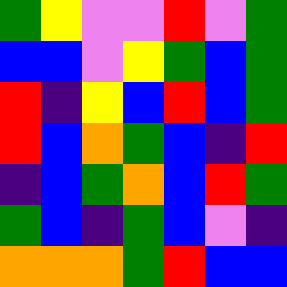[["green", "yellow", "violet", "violet", "red", "violet", "green"], ["blue", "blue", "violet", "yellow", "green", "blue", "green"], ["red", "indigo", "yellow", "blue", "red", "blue", "green"], ["red", "blue", "orange", "green", "blue", "indigo", "red"], ["indigo", "blue", "green", "orange", "blue", "red", "green"], ["green", "blue", "indigo", "green", "blue", "violet", "indigo"], ["orange", "orange", "orange", "green", "red", "blue", "blue"]]